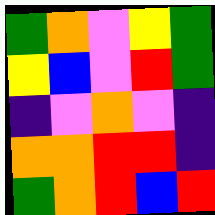[["green", "orange", "violet", "yellow", "green"], ["yellow", "blue", "violet", "red", "green"], ["indigo", "violet", "orange", "violet", "indigo"], ["orange", "orange", "red", "red", "indigo"], ["green", "orange", "red", "blue", "red"]]